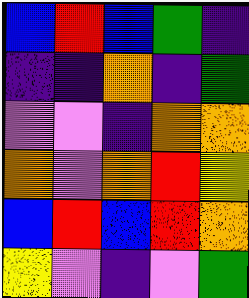[["blue", "red", "blue", "green", "indigo"], ["indigo", "indigo", "orange", "indigo", "green"], ["violet", "violet", "indigo", "orange", "orange"], ["orange", "violet", "orange", "red", "yellow"], ["blue", "red", "blue", "red", "orange"], ["yellow", "violet", "indigo", "violet", "green"]]